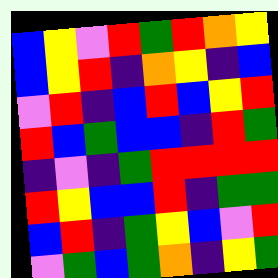[["blue", "yellow", "violet", "red", "green", "red", "orange", "yellow"], ["blue", "yellow", "red", "indigo", "orange", "yellow", "indigo", "blue"], ["violet", "red", "indigo", "blue", "red", "blue", "yellow", "red"], ["red", "blue", "green", "blue", "blue", "indigo", "red", "green"], ["indigo", "violet", "indigo", "green", "red", "red", "red", "red"], ["red", "yellow", "blue", "blue", "red", "indigo", "green", "green"], ["blue", "red", "indigo", "green", "yellow", "blue", "violet", "red"], ["violet", "green", "blue", "green", "orange", "indigo", "yellow", "green"]]